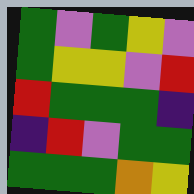[["green", "violet", "green", "yellow", "violet"], ["green", "yellow", "yellow", "violet", "red"], ["red", "green", "green", "green", "indigo"], ["indigo", "red", "violet", "green", "green"], ["green", "green", "green", "orange", "yellow"]]